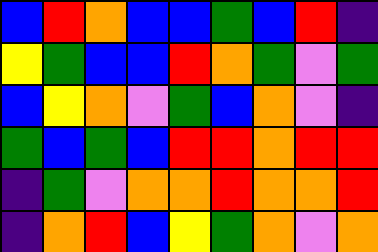[["blue", "red", "orange", "blue", "blue", "green", "blue", "red", "indigo"], ["yellow", "green", "blue", "blue", "red", "orange", "green", "violet", "green"], ["blue", "yellow", "orange", "violet", "green", "blue", "orange", "violet", "indigo"], ["green", "blue", "green", "blue", "red", "red", "orange", "red", "red"], ["indigo", "green", "violet", "orange", "orange", "red", "orange", "orange", "red"], ["indigo", "orange", "red", "blue", "yellow", "green", "orange", "violet", "orange"]]